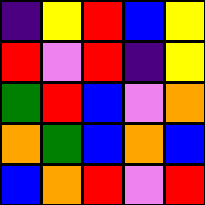[["indigo", "yellow", "red", "blue", "yellow"], ["red", "violet", "red", "indigo", "yellow"], ["green", "red", "blue", "violet", "orange"], ["orange", "green", "blue", "orange", "blue"], ["blue", "orange", "red", "violet", "red"]]